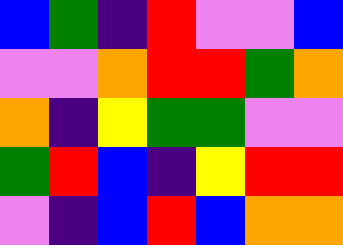[["blue", "green", "indigo", "red", "violet", "violet", "blue"], ["violet", "violet", "orange", "red", "red", "green", "orange"], ["orange", "indigo", "yellow", "green", "green", "violet", "violet"], ["green", "red", "blue", "indigo", "yellow", "red", "red"], ["violet", "indigo", "blue", "red", "blue", "orange", "orange"]]